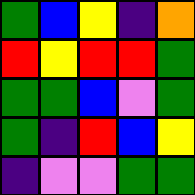[["green", "blue", "yellow", "indigo", "orange"], ["red", "yellow", "red", "red", "green"], ["green", "green", "blue", "violet", "green"], ["green", "indigo", "red", "blue", "yellow"], ["indigo", "violet", "violet", "green", "green"]]